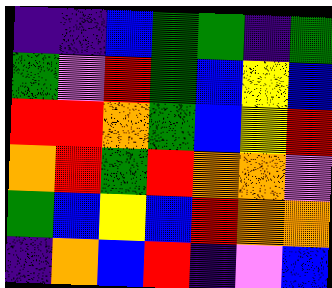[["indigo", "indigo", "blue", "green", "green", "indigo", "green"], ["green", "violet", "red", "green", "blue", "yellow", "blue"], ["red", "red", "orange", "green", "blue", "yellow", "red"], ["orange", "red", "green", "red", "orange", "orange", "violet"], ["green", "blue", "yellow", "blue", "red", "orange", "orange"], ["indigo", "orange", "blue", "red", "indigo", "violet", "blue"]]